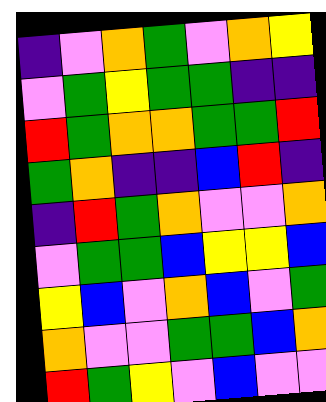[["indigo", "violet", "orange", "green", "violet", "orange", "yellow"], ["violet", "green", "yellow", "green", "green", "indigo", "indigo"], ["red", "green", "orange", "orange", "green", "green", "red"], ["green", "orange", "indigo", "indigo", "blue", "red", "indigo"], ["indigo", "red", "green", "orange", "violet", "violet", "orange"], ["violet", "green", "green", "blue", "yellow", "yellow", "blue"], ["yellow", "blue", "violet", "orange", "blue", "violet", "green"], ["orange", "violet", "violet", "green", "green", "blue", "orange"], ["red", "green", "yellow", "violet", "blue", "violet", "violet"]]